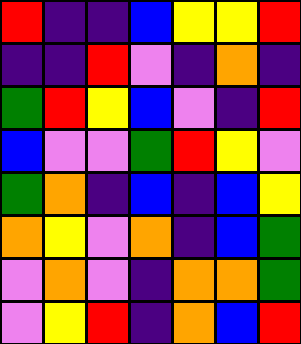[["red", "indigo", "indigo", "blue", "yellow", "yellow", "red"], ["indigo", "indigo", "red", "violet", "indigo", "orange", "indigo"], ["green", "red", "yellow", "blue", "violet", "indigo", "red"], ["blue", "violet", "violet", "green", "red", "yellow", "violet"], ["green", "orange", "indigo", "blue", "indigo", "blue", "yellow"], ["orange", "yellow", "violet", "orange", "indigo", "blue", "green"], ["violet", "orange", "violet", "indigo", "orange", "orange", "green"], ["violet", "yellow", "red", "indigo", "orange", "blue", "red"]]